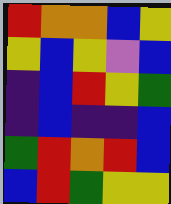[["red", "orange", "orange", "blue", "yellow"], ["yellow", "blue", "yellow", "violet", "blue"], ["indigo", "blue", "red", "yellow", "green"], ["indigo", "blue", "indigo", "indigo", "blue"], ["green", "red", "orange", "red", "blue"], ["blue", "red", "green", "yellow", "yellow"]]